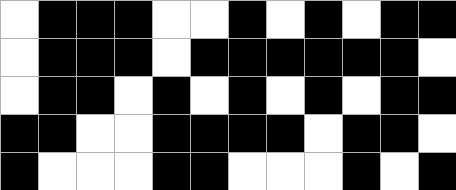[["white", "black", "black", "black", "white", "white", "black", "white", "black", "white", "black", "black"], ["white", "black", "black", "black", "white", "black", "black", "black", "black", "black", "black", "white"], ["white", "black", "black", "white", "black", "white", "black", "white", "black", "white", "black", "black"], ["black", "black", "white", "white", "black", "black", "black", "black", "white", "black", "black", "white"], ["black", "white", "white", "white", "black", "black", "white", "white", "white", "black", "white", "black"]]